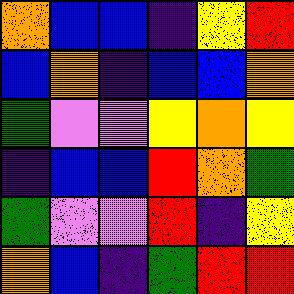[["orange", "blue", "blue", "indigo", "yellow", "red"], ["blue", "orange", "indigo", "blue", "blue", "orange"], ["green", "violet", "violet", "yellow", "orange", "yellow"], ["indigo", "blue", "blue", "red", "orange", "green"], ["green", "violet", "violet", "red", "indigo", "yellow"], ["orange", "blue", "indigo", "green", "red", "red"]]